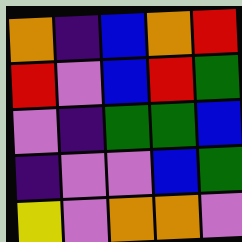[["orange", "indigo", "blue", "orange", "red"], ["red", "violet", "blue", "red", "green"], ["violet", "indigo", "green", "green", "blue"], ["indigo", "violet", "violet", "blue", "green"], ["yellow", "violet", "orange", "orange", "violet"]]